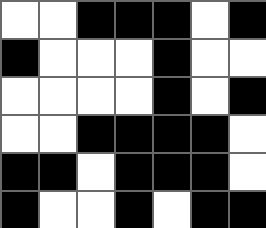[["white", "white", "black", "black", "black", "white", "black"], ["black", "white", "white", "white", "black", "white", "white"], ["white", "white", "white", "white", "black", "white", "black"], ["white", "white", "black", "black", "black", "black", "white"], ["black", "black", "white", "black", "black", "black", "white"], ["black", "white", "white", "black", "white", "black", "black"]]